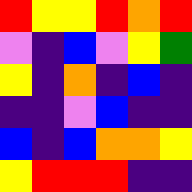[["red", "yellow", "yellow", "red", "orange", "red"], ["violet", "indigo", "blue", "violet", "yellow", "green"], ["yellow", "indigo", "orange", "indigo", "blue", "indigo"], ["indigo", "indigo", "violet", "blue", "indigo", "indigo"], ["blue", "indigo", "blue", "orange", "orange", "yellow"], ["yellow", "red", "red", "red", "indigo", "indigo"]]